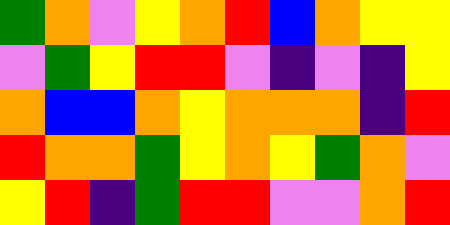[["green", "orange", "violet", "yellow", "orange", "red", "blue", "orange", "yellow", "yellow"], ["violet", "green", "yellow", "red", "red", "violet", "indigo", "violet", "indigo", "yellow"], ["orange", "blue", "blue", "orange", "yellow", "orange", "orange", "orange", "indigo", "red"], ["red", "orange", "orange", "green", "yellow", "orange", "yellow", "green", "orange", "violet"], ["yellow", "red", "indigo", "green", "red", "red", "violet", "violet", "orange", "red"]]